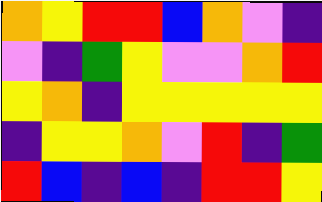[["orange", "yellow", "red", "red", "blue", "orange", "violet", "indigo"], ["violet", "indigo", "green", "yellow", "violet", "violet", "orange", "red"], ["yellow", "orange", "indigo", "yellow", "yellow", "yellow", "yellow", "yellow"], ["indigo", "yellow", "yellow", "orange", "violet", "red", "indigo", "green"], ["red", "blue", "indigo", "blue", "indigo", "red", "red", "yellow"]]